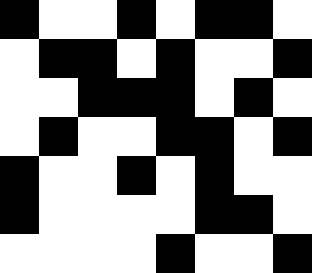[["black", "white", "white", "black", "white", "black", "black", "white"], ["white", "black", "black", "white", "black", "white", "white", "black"], ["white", "white", "black", "black", "black", "white", "black", "white"], ["white", "black", "white", "white", "black", "black", "white", "black"], ["black", "white", "white", "black", "white", "black", "white", "white"], ["black", "white", "white", "white", "white", "black", "black", "white"], ["white", "white", "white", "white", "black", "white", "white", "black"]]